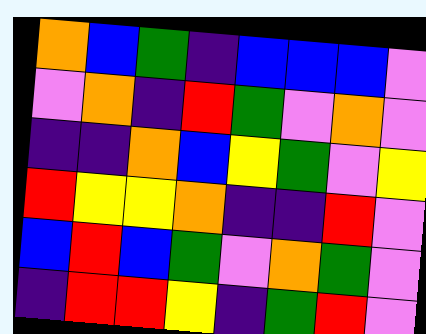[["orange", "blue", "green", "indigo", "blue", "blue", "blue", "violet"], ["violet", "orange", "indigo", "red", "green", "violet", "orange", "violet"], ["indigo", "indigo", "orange", "blue", "yellow", "green", "violet", "yellow"], ["red", "yellow", "yellow", "orange", "indigo", "indigo", "red", "violet"], ["blue", "red", "blue", "green", "violet", "orange", "green", "violet"], ["indigo", "red", "red", "yellow", "indigo", "green", "red", "violet"]]